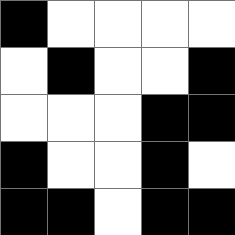[["black", "white", "white", "white", "white"], ["white", "black", "white", "white", "black"], ["white", "white", "white", "black", "black"], ["black", "white", "white", "black", "white"], ["black", "black", "white", "black", "black"]]